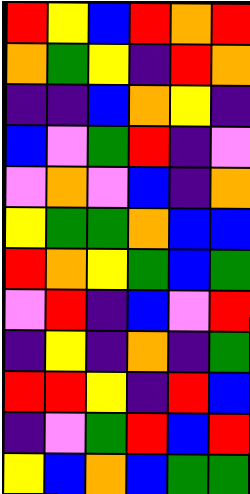[["red", "yellow", "blue", "red", "orange", "red"], ["orange", "green", "yellow", "indigo", "red", "orange"], ["indigo", "indigo", "blue", "orange", "yellow", "indigo"], ["blue", "violet", "green", "red", "indigo", "violet"], ["violet", "orange", "violet", "blue", "indigo", "orange"], ["yellow", "green", "green", "orange", "blue", "blue"], ["red", "orange", "yellow", "green", "blue", "green"], ["violet", "red", "indigo", "blue", "violet", "red"], ["indigo", "yellow", "indigo", "orange", "indigo", "green"], ["red", "red", "yellow", "indigo", "red", "blue"], ["indigo", "violet", "green", "red", "blue", "red"], ["yellow", "blue", "orange", "blue", "green", "green"]]